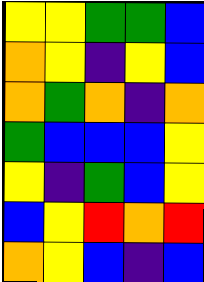[["yellow", "yellow", "green", "green", "blue"], ["orange", "yellow", "indigo", "yellow", "blue"], ["orange", "green", "orange", "indigo", "orange"], ["green", "blue", "blue", "blue", "yellow"], ["yellow", "indigo", "green", "blue", "yellow"], ["blue", "yellow", "red", "orange", "red"], ["orange", "yellow", "blue", "indigo", "blue"]]